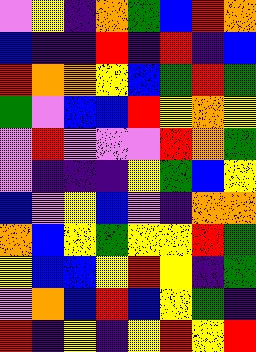[["violet", "yellow", "indigo", "orange", "green", "blue", "red", "orange"], ["blue", "indigo", "indigo", "red", "indigo", "red", "indigo", "blue"], ["red", "orange", "orange", "yellow", "blue", "green", "red", "green"], ["green", "violet", "blue", "blue", "red", "yellow", "orange", "yellow"], ["violet", "red", "violet", "violet", "violet", "red", "orange", "green"], ["violet", "indigo", "indigo", "indigo", "yellow", "green", "blue", "yellow"], ["blue", "violet", "yellow", "blue", "violet", "indigo", "orange", "orange"], ["orange", "blue", "yellow", "green", "yellow", "yellow", "red", "green"], ["yellow", "blue", "blue", "yellow", "red", "yellow", "indigo", "green"], ["violet", "orange", "blue", "red", "blue", "yellow", "green", "indigo"], ["red", "indigo", "yellow", "indigo", "yellow", "red", "yellow", "red"]]